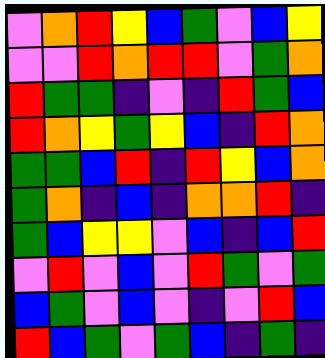[["violet", "orange", "red", "yellow", "blue", "green", "violet", "blue", "yellow"], ["violet", "violet", "red", "orange", "red", "red", "violet", "green", "orange"], ["red", "green", "green", "indigo", "violet", "indigo", "red", "green", "blue"], ["red", "orange", "yellow", "green", "yellow", "blue", "indigo", "red", "orange"], ["green", "green", "blue", "red", "indigo", "red", "yellow", "blue", "orange"], ["green", "orange", "indigo", "blue", "indigo", "orange", "orange", "red", "indigo"], ["green", "blue", "yellow", "yellow", "violet", "blue", "indigo", "blue", "red"], ["violet", "red", "violet", "blue", "violet", "red", "green", "violet", "green"], ["blue", "green", "violet", "blue", "violet", "indigo", "violet", "red", "blue"], ["red", "blue", "green", "violet", "green", "blue", "indigo", "green", "indigo"]]